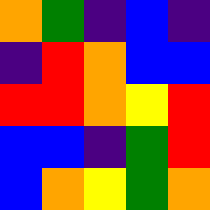[["orange", "green", "indigo", "blue", "indigo"], ["indigo", "red", "orange", "blue", "blue"], ["red", "red", "orange", "yellow", "red"], ["blue", "blue", "indigo", "green", "red"], ["blue", "orange", "yellow", "green", "orange"]]